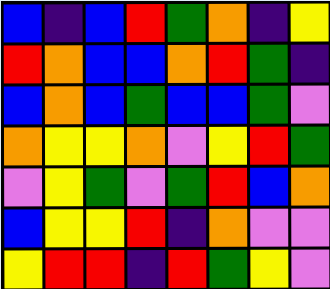[["blue", "indigo", "blue", "red", "green", "orange", "indigo", "yellow"], ["red", "orange", "blue", "blue", "orange", "red", "green", "indigo"], ["blue", "orange", "blue", "green", "blue", "blue", "green", "violet"], ["orange", "yellow", "yellow", "orange", "violet", "yellow", "red", "green"], ["violet", "yellow", "green", "violet", "green", "red", "blue", "orange"], ["blue", "yellow", "yellow", "red", "indigo", "orange", "violet", "violet"], ["yellow", "red", "red", "indigo", "red", "green", "yellow", "violet"]]